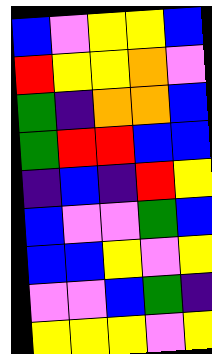[["blue", "violet", "yellow", "yellow", "blue"], ["red", "yellow", "yellow", "orange", "violet"], ["green", "indigo", "orange", "orange", "blue"], ["green", "red", "red", "blue", "blue"], ["indigo", "blue", "indigo", "red", "yellow"], ["blue", "violet", "violet", "green", "blue"], ["blue", "blue", "yellow", "violet", "yellow"], ["violet", "violet", "blue", "green", "indigo"], ["yellow", "yellow", "yellow", "violet", "yellow"]]